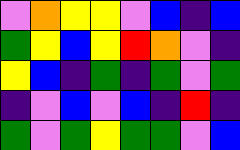[["violet", "orange", "yellow", "yellow", "violet", "blue", "indigo", "blue"], ["green", "yellow", "blue", "yellow", "red", "orange", "violet", "indigo"], ["yellow", "blue", "indigo", "green", "indigo", "green", "violet", "green"], ["indigo", "violet", "blue", "violet", "blue", "indigo", "red", "indigo"], ["green", "violet", "green", "yellow", "green", "green", "violet", "blue"]]